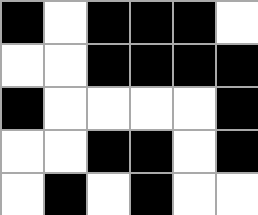[["black", "white", "black", "black", "black", "white"], ["white", "white", "black", "black", "black", "black"], ["black", "white", "white", "white", "white", "black"], ["white", "white", "black", "black", "white", "black"], ["white", "black", "white", "black", "white", "white"]]